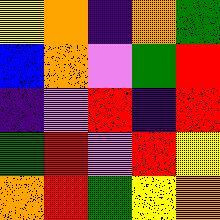[["yellow", "orange", "indigo", "orange", "green"], ["blue", "orange", "violet", "green", "red"], ["indigo", "violet", "red", "indigo", "red"], ["green", "red", "violet", "red", "yellow"], ["orange", "red", "green", "yellow", "orange"]]